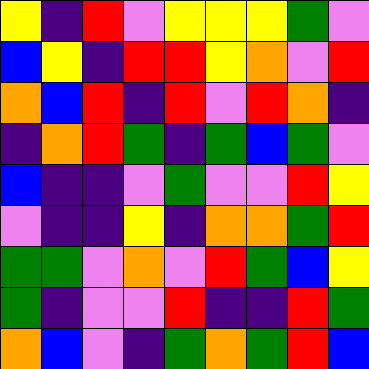[["yellow", "indigo", "red", "violet", "yellow", "yellow", "yellow", "green", "violet"], ["blue", "yellow", "indigo", "red", "red", "yellow", "orange", "violet", "red"], ["orange", "blue", "red", "indigo", "red", "violet", "red", "orange", "indigo"], ["indigo", "orange", "red", "green", "indigo", "green", "blue", "green", "violet"], ["blue", "indigo", "indigo", "violet", "green", "violet", "violet", "red", "yellow"], ["violet", "indigo", "indigo", "yellow", "indigo", "orange", "orange", "green", "red"], ["green", "green", "violet", "orange", "violet", "red", "green", "blue", "yellow"], ["green", "indigo", "violet", "violet", "red", "indigo", "indigo", "red", "green"], ["orange", "blue", "violet", "indigo", "green", "orange", "green", "red", "blue"]]